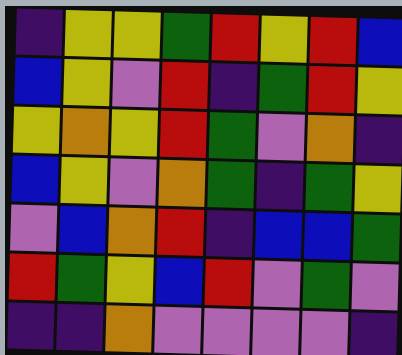[["indigo", "yellow", "yellow", "green", "red", "yellow", "red", "blue"], ["blue", "yellow", "violet", "red", "indigo", "green", "red", "yellow"], ["yellow", "orange", "yellow", "red", "green", "violet", "orange", "indigo"], ["blue", "yellow", "violet", "orange", "green", "indigo", "green", "yellow"], ["violet", "blue", "orange", "red", "indigo", "blue", "blue", "green"], ["red", "green", "yellow", "blue", "red", "violet", "green", "violet"], ["indigo", "indigo", "orange", "violet", "violet", "violet", "violet", "indigo"]]